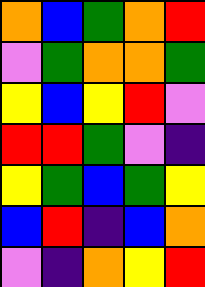[["orange", "blue", "green", "orange", "red"], ["violet", "green", "orange", "orange", "green"], ["yellow", "blue", "yellow", "red", "violet"], ["red", "red", "green", "violet", "indigo"], ["yellow", "green", "blue", "green", "yellow"], ["blue", "red", "indigo", "blue", "orange"], ["violet", "indigo", "orange", "yellow", "red"]]